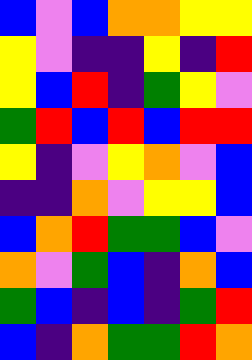[["blue", "violet", "blue", "orange", "orange", "yellow", "yellow"], ["yellow", "violet", "indigo", "indigo", "yellow", "indigo", "red"], ["yellow", "blue", "red", "indigo", "green", "yellow", "violet"], ["green", "red", "blue", "red", "blue", "red", "red"], ["yellow", "indigo", "violet", "yellow", "orange", "violet", "blue"], ["indigo", "indigo", "orange", "violet", "yellow", "yellow", "blue"], ["blue", "orange", "red", "green", "green", "blue", "violet"], ["orange", "violet", "green", "blue", "indigo", "orange", "blue"], ["green", "blue", "indigo", "blue", "indigo", "green", "red"], ["blue", "indigo", "orange", "green", "green", "red", "orange"]]